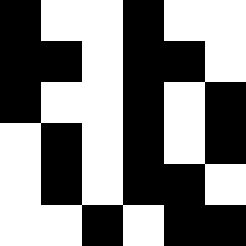[["black", "white", "white", "black", "white", "white"], ["black", "black", "white", "black", "black", "white"], ["black", "white", "white", "black", "white", "black"], ["white", "black", "white", "black", "white", "black"], ["white", "black", "white", "black", "black", "white"], ["white", "white", "black", "white", "black", "black"]]